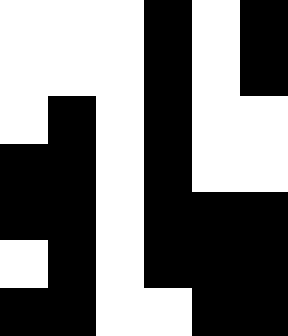[["white", "white", "white", "black", "white", "black"], ["white", "white", "white", "black", "white", "black"], ["white", "black", "white", "black", "white", "white"], ["black", "black", "white", "black", "white", "white"], ["black", "black", "white", "black", "black", "black"], ["white", "black", "white", "black", "black", "black"], ["black", "black", "white", "white", "black", "black"]]